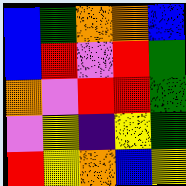[["blue", "green", "orange", "orange", "blue"], ["blue", "red", "violet", "red", "green"], ["orange", "violet", "red", "red", "green"], ["violet", "yellow", "indigo", "yellow", "green"], ["red", "yellow", "orange", "blue", "yellow"]]